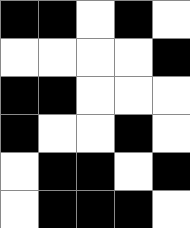[["black", "black", "white", "black", "white"], ["white", "white", "white", "white", "black"], ["black", "black", "white", "white", "white"], ["black", "white", "white", "black", "white"], ["white", "black", "black", "white", "black"], ["white", "black", "black", "black", "white"]]